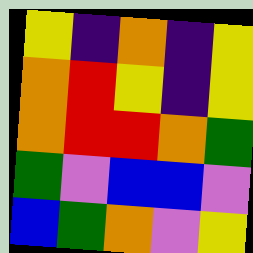[["yellow", "indigo", "orange", "indigo", "yellow"], ["orange", "red", "yellow", "indigo", "yellow"], ["orange", "red", "red", "orange", "green"], ["green", "violet", "blue", "blue", "violet"], ["blue", "green", "orange", "violet", "yellow"]]